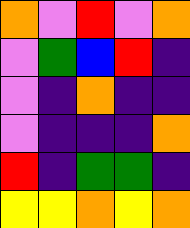[["orange", "violet", "red", "violet", "orange"], ["violet", "green", "blue", "red", "indigo"], ["violet", "indigo", "orange", "indigo", "indigo"], ["violet", "indigo", "indigo", "indigo", "orange"], ["red", "indigo", "green", "green", "indigo"], ["yellow", "yellow", "orange", "yellow", "orange"]]